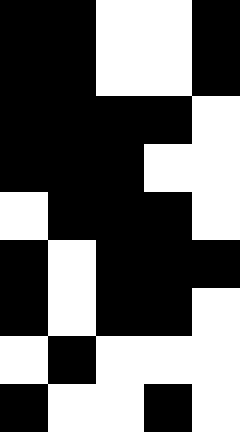[["black", "black", "white", "white", "black"], ["black", "black", "white", "white", "black"], ["black", "black", "black", "black", "white"], ["black", "black", "black", "white", "white"], ["white", "black", "black", "black", "white"], ["black", "white", "black", "black", "black"], ["black", "white", "black", "black", "white"], ["white", "black", "white", "white", "white"], ["black", "white", "white", "black", "white"]]